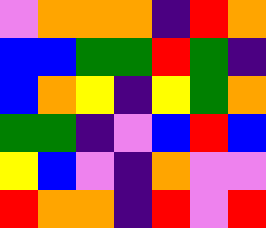[["violet", "orange", "orange", "orange", "indigo", "red", "orange"], ["blue", "blue", "green", "green", "red", "green", "indigo"], ["blue", "orange", "yellow", "indigo", "yellow", "green", "orange"], ["green", "green", "indigo", "violet", "blue", "red", "blue"], ["yellow", "blue", "violet", "indigo", "orange", "violet", "violet"], ["red", "orange", "orange", "indigo", "red", "violet", "red"]]